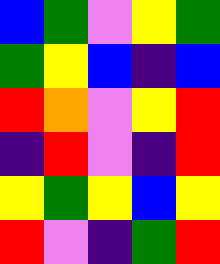[["blue", "green", "violet", "yellow", "green"], ["green", "yellow", "blue", "indigo", "blue"], ["red", "orange", "violet", "yellow", "red"], ["indigo", "red", "violet", "indigo", "red"], ["yellow", "green", "yellow", "blue", "yellow"], ["red", "violet", "indigo", "green", "red"]]